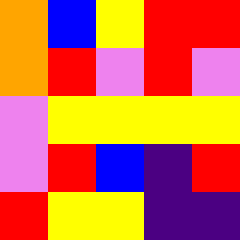[["orange", "blue", "yellow", "red", "red"], ["orange", "red", "violet", "red", "violet"], ["violet", "yellow", "yellow", "yellow", "yellow"], ["violet", "red", "blue", "indigo", "red"], ["red", "yellow", "yellow", "indigo", "indigo"]]